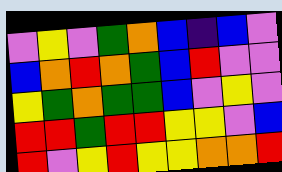[["violet", "yellow", "violet", "green", "orange", "blue", "indigo", "blue", "violet"], ["blue", "orange", "red", "orange", "green", "blue", "red", "violet", "violet"], ["yellow", "green", "orange", "green", "green", "blue", "violet", "yellow", "violet"], ["red", "red", "green", "red", "red", "yellow", "yellow", "violet", "blue"], ["red", "violet", "yellow", "red", "yellow", "yellow", "orange", "orange", "red"]]